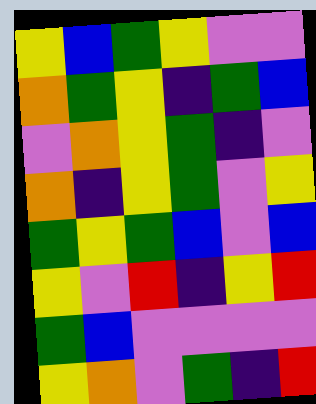[["yellow", "blue", "green", "yellow", "violet", "violet"], ["orange", "green", "yellow", "indigo", "green", "blue"], ["violet", "orange", "yellow", "green", "indigo", "violet"], ["orange", "indigo", "yellow", "green", "violet", "yellow"], ["green", "yellow", "green", "blue", "violet", "blue"], ["yellow", "violet", "red", "indigo", "yellow", "red"], ["green", "blue", "violet", "violet", "violet", "violet"], ["yellow", "orange", "violet", "green", "indigo", "red"]]